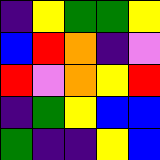[["indigo", "yellow", "green", "green", "yellow"], ["blue", "red", "orange", "indigo", "violet"], ["red", "violet", "orange", "yellow", "red"], ["indigo", "green", "yellow", "blue", "blue"], ["green", "indigo", "indigo", "yellow", "blue"]]